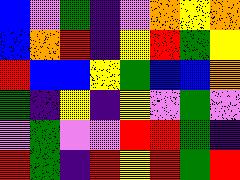[["blue", "violet", "green", "indigo", "violet", "orange", "yellow", "orange"], ["blue", "orange", "red", "indigo", "yellow", "red", "green", "yellow"], ["red", "blue", "blue", "yellow", "green", "blue", "blue", "orange"], ["green", "indigo", "yellow", "indigo", "yellow", "violet", "green", "violet"], ["violet", "green", "violet", "violet", "red", "red", "green", "indigo"], ["red", "green", "indigo", "red", "yellow", "red", "green", "red"]]